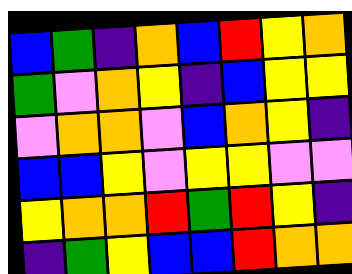[["blue", "green", "indigo", "orange", "blue", "red", "yellow", "orange"], ["green", "violet", "orange", "yellow", "indigo", "blue", "yellow", "yellow"], ["violet", "orange", "orange", "violet", "blue", "orange", "yellow", "indigo"], ["blue", "blue", "yellow", "violet", "yellow", "yellow", "violet", "violet"], ["yellow", "orange", "orange", "red", "green", "red", "yellow", "indigo"], ["indigo", "green", "yellow", "blue", "blue", "red", "orange", "orange"]]